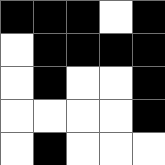[["black", "black", "black", "white", "black"], ["white", "black", "black", "black", "black"], ["white", "black", "white", "white", "black"], ["white", "white", "white", "white", "black"], ["white", "black", "white", "white", "white"]]